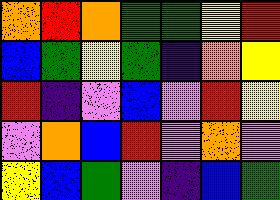[["orange", "red", "orange", "green", "green", "yellow", "red"], ["blue", "green", "yellow", "green", "indigo", "orange", "yellow"], ["red", "indigo", "violet", "blue", "violet", "red", "yellow"], ["violet", "orange", "blue", "red", "violet", "orange", "violet"], ["yellow", "blue", "green", "violet", "indigo", "blue", "green"]]